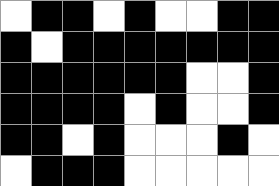[["white", "black", "black", "white", "black", "white", "white", "black", "black"], ["black", "white", "black", "black", "black", "black", "black", "black", "black"], ["black", "black", "black", "black", "black", "black", "white", "white", "black"], ["black", "black", "black", "black", "white", "black", "white", "white", "black"], ["black", "black", "white", "black", "white", "white", "white", "black", "white"], ["white", "black", "black", "black", "white", "white", "white", "white", "white"]]